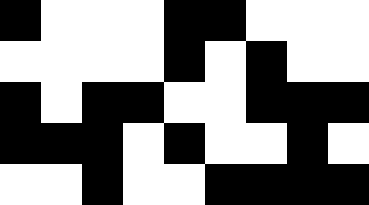[["black", "white", "white", "white", "black", "black", "white", "white", "white"], ["white", "white", "white", "white", "black", "white", "black", "white", "white"], ["black", "white", "black", "black", "white", "white", "black", "black", "black"], ["black", "black", "black", "white", "black", "white", "white", "black", "white"], ["white", "white", "black", "white", "white", "black", "black", "black", "black"]]